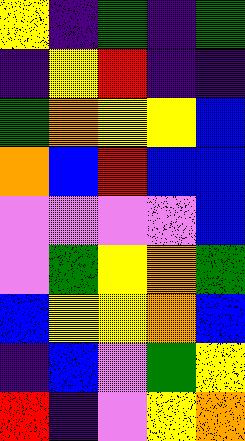[["yellow", "indigo", "green", "indigo", "green"], ["indigo", "yellow", "red", "indigo", "indigo"], ["green", "orange", "yellow", "yellow", "blue"], ["orange", "blue", "red", "blue", "blue"], ["violet", "violet", "violet", "violet", "blue"], ["violet", "green", "yellow", "orange", "green"], ["blue", "yellow", "yellow", "orange", "blue"], ["indigo", "blue", "violet", "green", "yellow"], ["red", "indigo", "violet", "yellow", "orange"]]